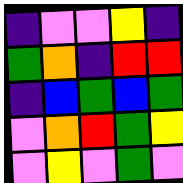[["indigo", "violet", "violet", "yellow", "indigo"], ["green", "orange", "indigo", "red", "red"], ["indigo", "blue", "green", "blue", "green"], ["violet", "orange", "red", "green", "yellow"], ["violet", "yellow", "violet", "green", "violet"]]